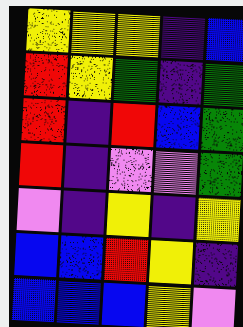[["yellow", "yellow", "yellow", "indigo", "blue"], ["red", "yellow", "green", "indigo", "green"], ["red", "indigo", "red", "blue", "green"], ["red", "indigo", "violet", "violet", "green"], ["violet", "indigo", "yellow", "indigo", "yellow"], ["blue", "blue", "red", "yellow", "indigo"], ["blue", "blue", "blue", "yellow", "violet"]]